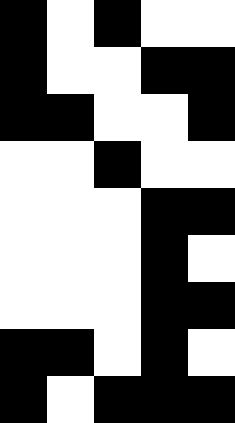[["black", "white", "black", "white", "white"], ["black", "white", "white", "black", "black"], ["black", "black", "white", "white", "black"], ["white", "white", "black", "white", "white"], ["white", "white", "white", "black", "black"], ["white", "white", "white", "black", "white"], ["white", "white", "white", "black", "black"], ["black", "black", "white", "black", "white"], ["black", "white", "black", "black", "black"]]